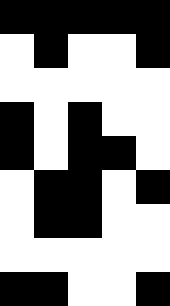[["black", "black", "black", "black", "black"], ["white", "black", "white", "white", "black"], ["white", "white", "white", "white", "white"], ["black", "white", "black", "white", "white"], ["black", "white", "black", "black", "white"], ["white", "black", "black", "white", "black"], ["white", "black", "black", "white", "white"], ["white", "white", "white", "white", "white"], ["black", "black", "white", "white", "black"]]